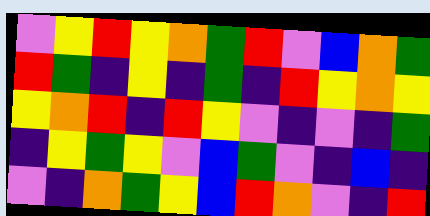[["violet", "yellow", "red", "yellow", "orange", "green", "red", "violet", "blue", "orange", "green"], ["red", "green", "indigo", "yellow", "indigo", "green", "indigo", "red", "yellow", "orange", "yellow"], ["yellow", "orange", "red", "indigo", "red", "yellow", "violet", "indigo", "violet", "indigo", "green"], ["indigo", "yellow", "green", "yellow", "violet", "blue", "green", "violet", "indigo", "blue", "indigo"], ["violet", "indigo", "orange", "green", "yellow", "blue", "red", "orange", "violet", "indigo", "red"]]